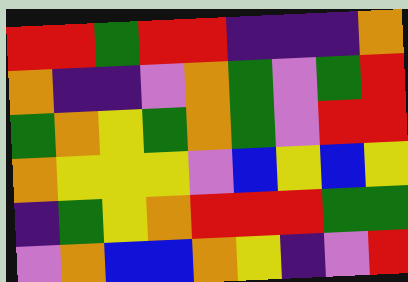[["red", "red", "green", "red", "red", "indigo", "indigo", "indigo", "orange"], ["orange", "indigo", "indigo", "violet", "orange", "green", "violet", "green", "red"], ["green", "orange", "yellow", "green", "orange", "green", "violet", "red", "red"], ["orange", "yellow", "yellow", "yellow", "violet", "blue", "yellow", "blue", "yellow"], ["indigo", "green", "yellow", "orange", "red", "red", "red", "green", "green"], ["violet", "orange", "blue", "blue", "orange", "yellow", "indigo", "violet", "red"]]